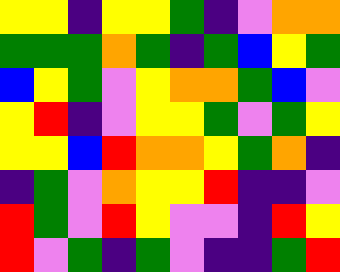[["yellow", "yellow", "indigo", "yellow", "yellow", "green", "indigo", "violet", "orange", "orange"], ["green", "green", "green", "orange", "green", "indigo", "green", "blue", "yellow", "green"], ["blue", "yellow", "green", "violet", "yellow", "orange", "orange", "green", "blue", "violet"], ["yellow", "red", "indigo", "violet", "yellow", "yellow", "green", "violet", "green", "yellow"], ["yellow", "yellow", "blue", "red", "orange", "orange", "yellow", "green", "orange", "indigo"], ["indigo", "green", "violet", "orange", "yellow", "yellow", "red", "indigo", "indigo", "violet"], ["red", "green", "violet", "red", "yellow", "violet", "violet", "indigo", "red", "yellow"], ["red", "violet", "green", "indigo", "green", "violet", "indigo", "indigo", "green", "red"]]